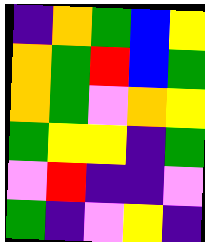[["indigo", "orange", "green", "blue", "yellow"], ["orange", "green", "red", "blue", "green"], ["orange", "green", "violet", "orange", "yellow"], ["green", "yellow", "yellow", "indigo", "green"], ["violet", "red", "indigo", "indigo", "violet"], ["green", "indigo", "violet", "yellow", "indigo"]]